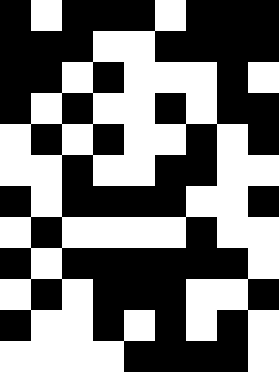[["black", "white", "black", "black", "black", "white", "black", "black", "black"], ["black", "black", "black", "white", "white", "black", "black", "black", "black"], ["black", "black", "white", "black", "white", "white", "white", "black", "white"], ["black", "white", "black", "white", "white", "black", "white", "black", "black"], ["white", "black", "white", "black", "white", "white", "black", "white", "black"], ["white", "white", "black", "white", "white", "black", "black", "white", "white"], ["black", "white", "black", "black", "black", "black", "white", "white", "black"], ["white", "black", "white", "white", "white", "white", "black", "white", "white"], ["black", "white", "black", "black", "black", "black", "black", "black", "white"], ["white", "black", "white", "black", "black", "black", "white", "white", "black"], ["black", "white", "white", "black", "white", "black", "white", "black", "white"], ["white", "white", "white", "white", "black", "black", "black", "black", "white"]]